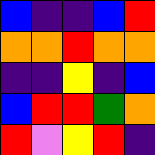[["blue", "indigo", "indigo", "blue", "red"], ["orange", "orange", "red", "orange", "orange"], ["indigo", "indigo", "yellow", "indigo", "blue"], ["blue", "red", "red", "green", "orange"], ["red", "violet", "yellow", "red", "indigo"]]